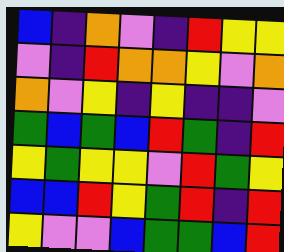[["blue", "indigo", "orange", "violet", "indigo", "red", "yellow", "yellow"], ["violet", "indigo", "red", "orange", "orange", "yellow", "violet", "orange"], ["orange", "violet", "yellow", "indigo", "yellow", "indigo", "indigo", "violet"], ["green", "blue", "green", "blue", "red", "green", "indigo", "red"], ["yellow", "green", "yellow", "yellow", "violet", "red", "green", "yellow"], ["blue", "blue", "red", "yellow", "green", "red", "indigo", "red"], ["yellow", "violet", "violet", "blue", "green", "green", "blue", "red"]]